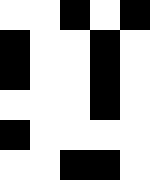[["white", "white", "black", "white", "black"], ["black", "white", "white", "black", "white"], ["black", "white", "white", "black", "white"], ["white", "white", "white", "black", "white"], ["black", "white", "white", "white", "white"], ["white", "white", "black", "black", "white"]]